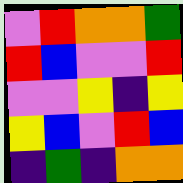[["violet", "red", "orange", "orange", "green"], ["red", "blue", "violet", "violet", "red"], ["violet", "violet", "yellow", "indigo", "yellow"], ["yellow", "blue", "violet", "red", "blue"], ["indigo", "green", "indigo", "orange", "orange"]]